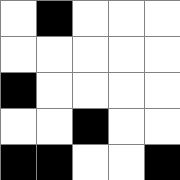[["white", "black", "white", "white", "white"], ["white", "white", "white", "white", "white"], ["black", "white", "white", "white", "white"], ["white", "white", "black", "white", "white"], ["black", "black", "white", "white", "black"]]